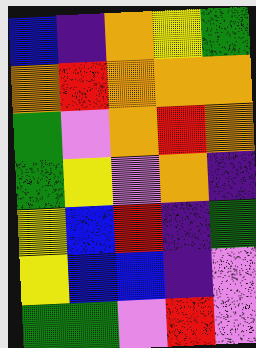[["blue", "indigo", "orange", "yellow", "green"], ["orange", "red", "orange", "orange", "orange"], ["green", "violet", "orange", "red", "orange"], ["green", "yellow", "violet", "orange", "indigo"], ["yellow", "blue", "red", "indigo", "green"], ["yellow", "blue", "blue", "indigo", "violet"], ["green", "green", "violet", "red", "violet"]]